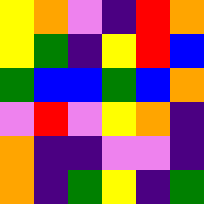[["yellow", "orange", "violet", "indigo", "red", "orange"], ["yellow", "green", "indigo", "yellow", "red", "blue"], ["green", "blue", "blue", "green", "blue", "orange"], ["violet", "red", "violet", "yellow", "orange", "indigo"], ["orange", "indigo", "indigo", "violet", "violet", "indigo"], ["orange", "indigo", "green", "yellow", "indigo", "green"]]